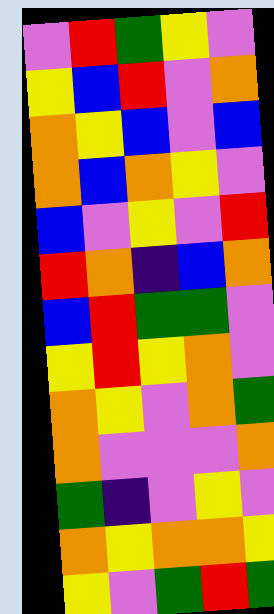[["violet", "red", "green", "yellow", "violet"], ["yellow", "blue", "red", "violet", "orange"], ["orange", "yellow", "blue", "violet", "blue"], ["orange", "blue", "orange", "yellow", "violet"], ["blue", "violet", "yellow", "violet", "red"], ["red", "orange", "indigo", "blue", "orange"], ["blue", "red", "green", "green", "violet"], ["yellow", "red", "yellow", "orange", "violet"], ["orange", "yellow", "violet", "orange", "green"], ["orange", "violet", "violet", "violet", "orange"], ["green", "indigo", "violet", "yellow", "violet"], ["orange", "yellow", "orange", "orange", "yellow"], ["yellow", "violet", "green", "red", "green"]]